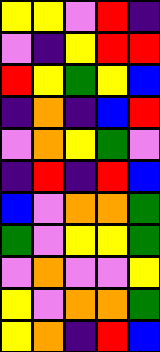[["yellow", "yellow", "violet", "red", "indigo"], ["violet", "indigo", "yellow", "red", "red"], ["red", "yellow", "green", "yellow", "blue"], ["indigo", "orange", "indigo", "blue", "red"], ["violet", "orange", "yellow", "green", "violet"], ["indigo", "red", "indigo", "red", "blue"], ["blue", "violet", "orange", "orange", "green"], ["green", "violet", "yellow", "yellow", "green"], ["violet", "orange", "violet", "violet", "yellow"], ["yellow", "violet", "orange", "orange", "green"], ["yellow", "orange", "indigo", "red", "blue"]]